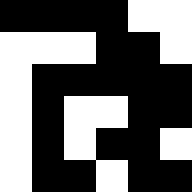[["black", "black", "black", "black", "white", "white"], ["white", "white", "white", "black", "black", "white"], ["white", "black", "black", "black", "black", "black"], ["white", "black", "white", "white", "black", "black"], ["white", "black", "white", "black", "black", "white"], ["white", "black", "black", "white", "black", "black"]]